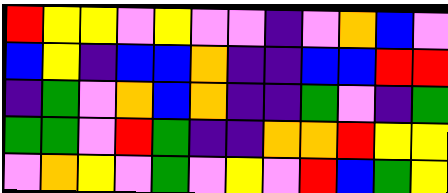[["red", "yellow", "yellow", "violet", "yellow", "violet", "violet", "indigo", "violet", "orange", "blue", "violet"], ["blue", "yellow", "indigo", "blue", "blue", "orange", "indigo", "indigo", "blue", "blue", "red", "red"], ["indigo", "green", "violet", "orange", "blue", "orange", "indigo", "indigo", "green", "violet", "indigo", "green"], ["green", "green", "violet", "red", "green", "indigo", "indigo", "orange", "orange", "red", "yellow", "yellow"], ["violet", "orange", "yellow", "violet", "green", "violet", "yellow", "violet", "red", "blue", "green", "yellow"]]